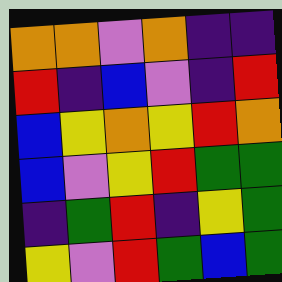[["orange", "orange", "violet", "orange", "indigo", "indigo"], ["red", "indigo", "blue", "violet", "indigo", "red"], ["blue", "yellow", "orange", "yellow", "red", "orange"], ["blue", "violet", "yellow", "red", "green", "green"], ["indigo", "green", "red", "indigo", "yellow", "green"], ["yellow", "violet", "red", "green", "blue", "green"]]